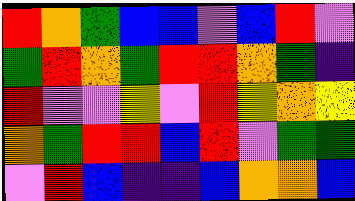[["red", "orange", "green", "blue", "blue", "violet", "blue", "red", "violet"], ["green", "red", "orange", "green", "red", "red", "orange", "green", "indigo"], ["red", "violet", "violet", "yellow", "violet", "red", "yellow", "orange", "yellow"], ["orange", "green", "red", "red", "blue", "red", "violet", "green", "green"], ["violet", "red", "blue", "indigo", "indigo", "blue", "orange", "orange", "blue"]]